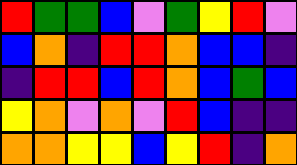[["red", "green", "green", "blue", "violet", "green", "yellow", "red", "violet"], ["blue", "orange", "indigo", "red", "red", "orange", "blue", "blue", "indigo"], ["indigo", "red", "red", "blue", "red", "orange", "blue", "green", "blue"], ["yellow", "orange", "violet", "orange", "violet", "red", "blue", "indigo", "indigo"], ["orange", "orange", "yellow", "yellow", "blue", "yellow", "red", "indigo", "orange"]]